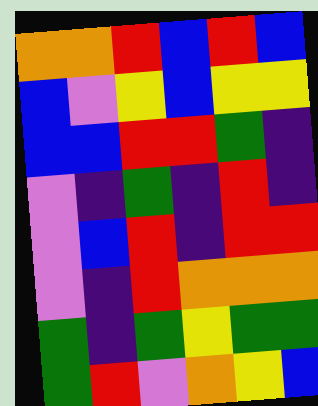[["orange", "orange", "red", "blue", "red", "blue"], ["blue", "violet", "yellow", "blue", "yellow", "yellow"], ["blue", "blue", "red", "red", "green", "indigo"], ["violet", "indigo", "green", "indigo", "red", "indigo"], ["violet", "blue", "red", "indigo", "red", "red"], ["violet", "indigo", "red", "orange", "orange", "orange"], ["green", "indigo", "green", "yellow", "green", "green"], ["green", "red", "violet", "orange", "yellow", "blue"]]